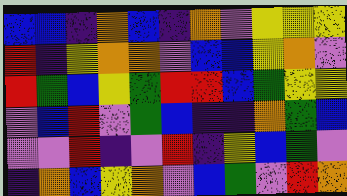[["blue", "blue", "indigo", "orange", "blue", "indigo", "orange", "violet", "yellow", "yellow", "yellow"], ["red", "indigo", "yellow", "orange", "orange", "violet", "blue", "blue", "yellow", "orange", "violet"], ["red", "green", "blue", "yellow", "green", "red", "red", "blue", "green", "yellow", "yellow"], ["violet", "blue", "red", "violet", "green", "blue", "indigo", "indigo", "orange", "green", "blue"], ["violet", "violet", "red", "indigo", "violet", "red", "indigo", "yellow", "blue", "green", "violet"], ["indigo", "orange", "blue", "yellow", "orange", "violet", "blue", "green", "violet", "red", "orange"]]